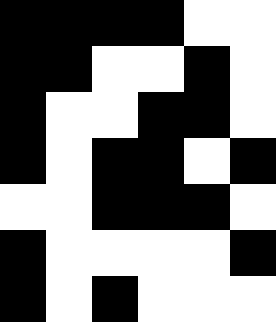[["black", "black", "black", "black", "white", "white"], ["black", "black", "white", "white", "black", "white"], ["black", "white", "white", "black", "black", "white"], ["black", "white", "black", "black", "white", "black"], ["white", "white", "black", "black", "black", "white"], ["black", "white", "white", "white", "white", "black"], ["black", "white", "black", "white", "white", "white"]]